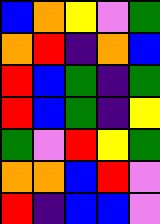[["blue", "orange", "yellow", "violet", "green"], ["orange", "red", "indigo", "orange", "blue"], ["red", "blue", "green", "indigo", "green"], ["red", "blue", "green", "indigo", "yellow"], ["green", "violet", "red", "yellow", "green"], ["orange", "orange", "blue", "red", "violet"], ["red", "indigo", "blue", "blue", "violet"]]